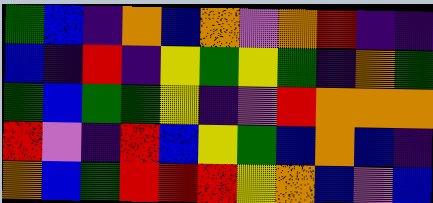[["green", "blue", "indigo", "orange", "blue", "orange", "violet", "orange", "red", "indigo", "indigo"], ["blue", "indigo", "red", "indigo", "yellow", "green", "yellow", "green", "indigo", "orange", "green"], ["green", "blue", "green", "green", "yellow", "indigo", "violet", "red", "orange", "orange", "orange"], ["red", "violet", "indigo", "red", "blue", "yellow", "green", "blue", "orange", "blue", "indigo"], ["orange", "blue", "green", "red", "red", "red", "yellow", "orange", "blue", "violet", "blue"]]